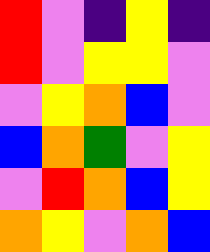[["red", "violet", "indigo", "yellow", "indigo"], ["red", "violet", "yellow", "yellow", "violet"], ["violet", "yellow", "orange", "blue", "violet"], ["blue", "orange", "green", "violet", "yellow"], ["violet", "red", "orange", "blue", "yellow"], ["orange", "yellow", "violet", "orange", "blue"]]